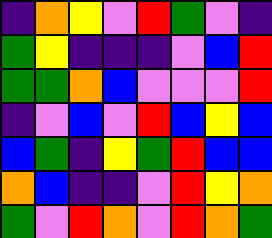[["indigo", "orange", "yellow", "violet", "red", "green", "violet", "indigo"], ["green", "yellow", "indigo", "indigo", "indigo", "violet", "blue", "red"], ["green", "green", "orange", "blue", "violet", "violet", "violet", "red"], ["indigo", "violet", "blue", "violet", "red", "blue", "yellow", "blue"], ["blue", "green", "indigo", "yellow", "green", "red", "blue", "blue"], ["orange", "blue", "indigo", "indigo", "violet", "red", "yellow", "orange"], ["green", "violet", "red", "orange", "violet", "red", "orange", "green"]]